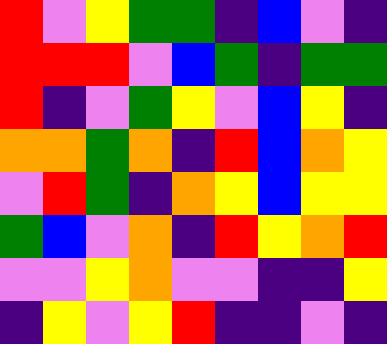[["red", "violet", "yellow", "green", "green", "indigo", "blue", "violet", "indigo"], ["red", "red", "red", "violet", "blue", "green", "indigo", "green", "green"], ["red", "indigo", "violet", "green", "yellow", "violet", "blue", "yellow", "indigo"], ["orange", "orange", "green", "orange", "indigo", "red", "blue", "orange", "yellow"], ["violet", "red", "green", "indigo", "orange", "yellow", "blue", "yellow", "yellow"], ["green", "blue", "violet", "orange", "indigo", "red", "yellow", "orange", "red"], ["violet", "violet", "yellow", "orange", "violet", "violet", "indigo", "indigo", "yellow"], ["indigo", "yellow", "violet", "yellow", "red", "indigo", "indigo", "violet", "indigo"]]